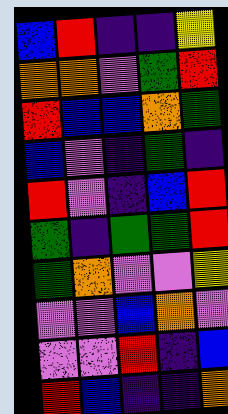[["blue", "red", "indigo", "indigo", "yellow"], ["orange", "orange", "violet", "green", "red"], ["red", "blue", "blue", "orange", "green"], ["blue", "violet", "indigo", "green", "indigo"], ["red", "violet", "indigo", "blue", "red"], ["green", "indigo", "green", "green", "red"], ["green", "orange", "violet", "violet", "yellow"], ["violet", "violet", "blue", "orange", "violet"], ["violet", "violet", "red", "indigo", "blue"], ["red", "blue", "indigo", "indigo", "orange"]]